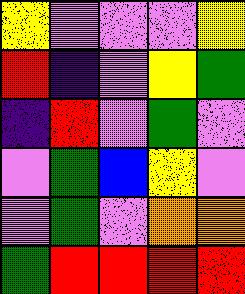[["yellow", "violet", "violet", "violet", "yellow"], ["red", "indigo", "violet", "yellow", "green"], ["indigo", "red", "violet", "green", "violet"], ["violet", "green", "blue", "yellow", "violet"], ["violet", "green", "violet", "orange", "orange"], ["green", "red", "red", "red", "red"]]